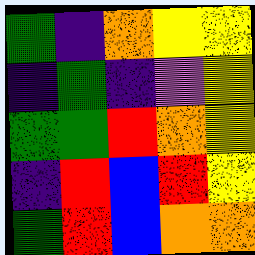[["green", "indigo", "orange", "yellow", "yellow"], ["indigo", "green", "indigo", "violet", "yellow"], ["green", "green", "red", "orange", "yellow"], ["indigo", "red", "blue", "red", "yellow"], ["green", "red", "blue", "orange", "orange"]]